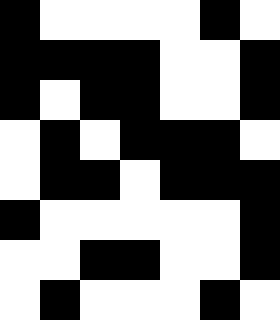[["black", "white", "white", "white", "white", "black", "white"], ["black", "black", "black", "black", "white", "white", "black"], ["black", "white", "black", "black", "white", "white", "black"], ["white", "black", "white", "black", "black", "black", "white"], ["white", "black", "black", "white", "black", "black", "black"], ["black", "white", "white", "white", "white", "white", "black"], ["white", "white", "black", "black", "white", "white", "black"], ["white", "black", "white", "white", "white", "black", "white"]]